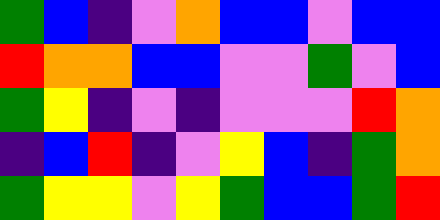[["green", "blue", "indigo", "violet", "orange", "blue", "blue", "violet", "blue", "blue"], ["red", "orange", "orange", "blue", "blue", "violet", "violet", "green", "violet", "blue"], ["green", "yellow", "indigo", "violet", "indigo", "violet", "violet", "violet", "red", "orange"], ["indigo", "blue", "red", "indigo", "violet", "yellow", "blue", "indigo", "green", "orange"], ["green", "yellow", "yellow", "violet", "yellow", "green", "blue", "blue", "green", "red"]]